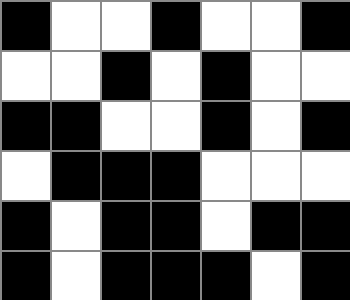[["black", "white", "white", "black", "white", "white", "black"], ["white", "white", "black", "white", "black", "white", "white"], ["black", "black", "white", "white", "black", "white", "black"], ["white", "black", "black", "black", "white", "white", "white"], ["black", "white", "black", "black", "white", "black", "black"], ["black", "white", "black", "black", "black", "white", "black"]]